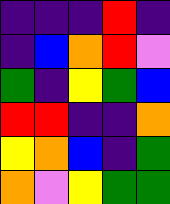[["indigo", "indigo", "indigo", "red", "indigo"], ["indigo", "blue", "orange", "red", "violet"], ["green", "indigo", "yellow", "green", "blue"], ["red", "red", "indigo", "indigo", "orange"], ["yellow", "orange", "blue", "indigo", "green"], ["orange", "violet", "yellow", "green", "green"]]